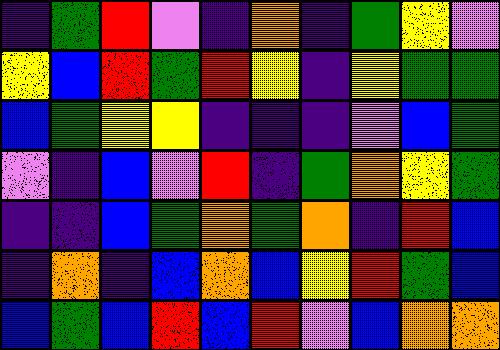[["indigo", "green", "red", "violet", "indigo", "orange", "indigo", "green", "yellow", "violet"], ["yellow", "blue", "red", "green", "red", "yellow", "indigo", "yellow", "green", "green"], ["blue", "green", "yellow", "yellow", "indigo", "indigo", "indigo", "violet", "blue", "green"], ["violet", "indigo", "blue", "violet", "red", "indigo", "green", "orange", "yellow", "green"], ["indigo", "indigo", "blue", "green", "orange", "green", "orange", "indigo", "red", "blue"], ["indigo", "orange", "indigo", "blue", "orange", "blue", "yellow", "red", "green", "blue"], ["blue", "green", "blue", "red", "blue", "red", "violet", "blue", "orange", "orange"]]